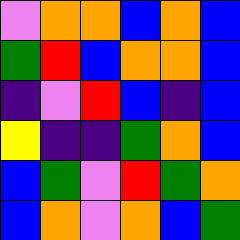[["violet", "orange", "orange", "blue", "orange", "blue"], ["green", "red", "blue", "orange", "orange", "blue"], ["indigo", "violet", "red", "blue", "indigo", "blue"], ["yellow", "indigo", "indigo", "green", "orange", "blue"], ["blue", "green", "violet", "red", "green", "orange"], ["blue", "orange", "violet", "orange", "blue", "green"]]